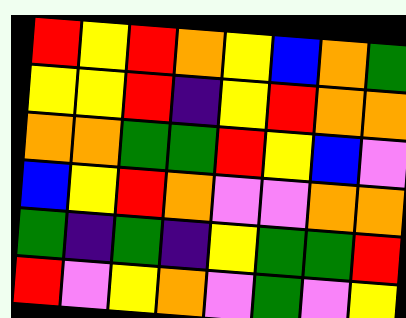[["red", "yellow", "red", "orange", "yellow", "blue", "orange", "green"], ["yellow", "yellow", "red", "indigo", "yellow", "red", "orange", "orange"], ["orange", "orange", "green", "green", "red", "yellow", "blue", "violet"], ["blue", "yellow", "red", "orange", "violet", "violet", "orange", "orange"], ["green", "indigo", "green", "indigo", "yellow", "green", "green", "red"], ["red", "violet", "yellow", "orange", "violet", "green", "violet", "yellow"]]